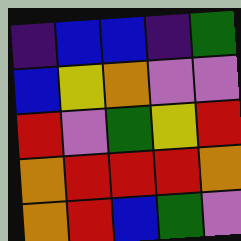[["indigo", "blue", "blue", "indigo", "green"], ["blue", "yellow", "orange", "violet", "violet"], ["red", "violet", "green", "yellow", "red"], ["orange", "red", "red", "red", "orange"], ["orange", "red", "blue", "green", "violet"]]